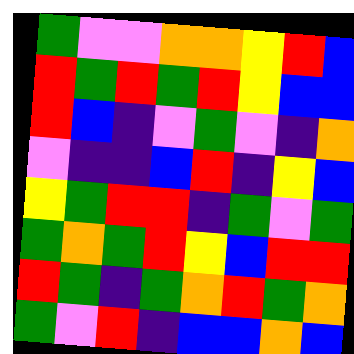[["green", "violet", "violet", "orange", "orange", "yellow", "red", "blue"], ["red", "green", "red", "green", "red", "yellow", "blue", "blue"], ["red", "blue", "indigo", "violet", "green", "violet", "indigo", "orange"], ["violet", "indigo", "indigo", "blue", "red", "indigo", "yellow", "blue"], ["yellow", "green", "red", "red", "indigo", "green", "violet", "green"], ["green", "orange", "green", "red", "yellow", "blue", "red", "red"], ["red", "green", "indigo", "green", "orange", "red", "green", "orange"], ["green", "violet", "red", "indigo", "blue", "blue", "orange", "blue"]]